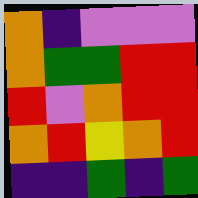[["orange", "indigo", "violet", "violet", "violet"], ["orange", "green", "green", "red", "red"], ["red", "violet", "orange", "red", "red"], ["orange", "red", "yellow", "orange", "red"], ["indigo", "indigo", "green", "indigo", "green"]]